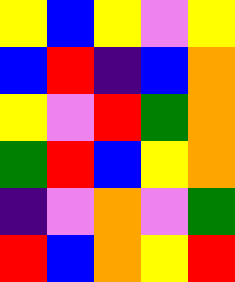[["yellow", "blue", "yellow", "violet", "yellow"], ["blue", "red", "indigo", "blue", "orange"], ["yellow", "violet", "red", "green", "orange"], ["green", "red", "blue", "yellow", "orange"], ["indigo", "violet", "orange", "violet", "green"], ["red", "blue", "orange", "yellow", "red"]]